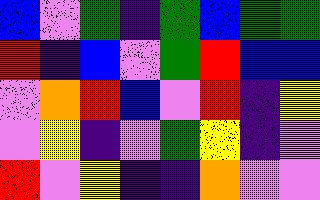[["blue", "violet", "green", "indigo", "green", "blue", "green", "green"], ["red", "indigo", "blue", "violet", "green", "red", "blue", "blue"], ["violet", "orange", "red", "blue", "violet", "red", "indigo", "yellow"], ["violet", "yellow", "indigo", "violet", "green", "yellow", "indigo", "violet"], ["red", "violet", "yellow", "indigo", "indigo", "orange", "violet", "violet"]]